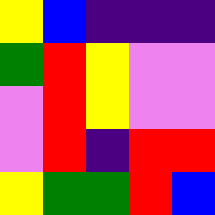[["yellow", "blue", "indigo", "indigo", "indigo"], ["green", "red", "yellow", "violet", "violet"], ["violet", "red", "yellow", "violet", "violet"], ["violet", "red", "indigo", "red", "red"], ["yellow", "green", "green", "red", "blue"]]